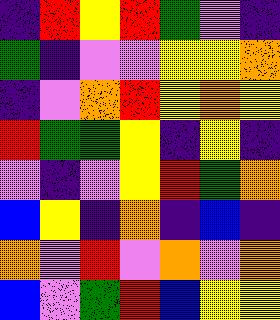[["indigo", "red", "yellow", "red", "green", "violet", "indigo"], ["green", "indigo", "violet", "violet", "yellow", "yellow", "orange"], ["indigo", "violet", "orange", "red", "yellow", "orange", "yellow"], ["red", "green", "green", "yellow", "indigo", "yellow", "indigo"], ["violet", "indigo", "violet", "yellow", "red", "green", "orange"], ["blue", "yellow", "indigo", "orange", "indigo", "blue", "indigo"], ["orange", "violet", "red", "violet", "orange", "violet", "orange"], ["blue", "violet", "green", "red", "blue", "yellow", "yellow"]]